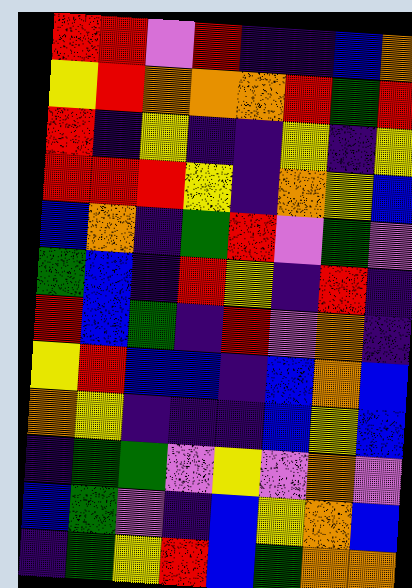[["red", "red", "violet", "red", "indigo", "indigo", "blue", "orange"], ["yellow", "red", "orange", "orange", "orange", "red", "green", "red"], ["red", "indigo", "yellow", "indigo", "indigo", "yellow", "indigo", "yellow"], ["red", "red", "red", "yellow", "indigo", "orange", "yellow", "blue"], ["blue", "orange", "indigo", "green", "red", "violet", "green", "violet"], ["green", "blue", "indigo", "red", "yellow", "indigo", "red", "indigo"], ["red", "blue", "green", "indigo", "red", "violet", "orange", "indigo"], ["yellow", "red", "blue", "blue", "indigo", "blue", "orange", "blue"], ["orange", "yellow", "indigo", "indigo", "indigo", "blue", "yellow", "blue"], ["indigo", "green", "green", "violet", "yellow", "violet", "orange", "violet"], ["blue", "green", "violet", "indigo", "blue", "yellow", "orange", "blue"], ["indigo", "green", "yellow", "red", "blue", "green", "orange", "orange"]]